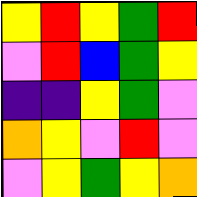[["yellow", "red", "yellow", "green", "red"], ["violet", "red", "blue", "green", "yellow"], ["indigo", "indigo", "yellow", "green", "violet"], ["orange", "yellow", "violet", "red", "violet"], ["violet", "yellow", "green", "yellow", "orange"]]